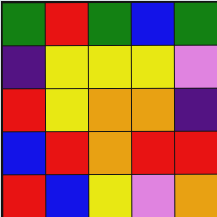[["green", "red", "green", "blue", "green"], ["indigo", "yellow", "yellow", "yellow", "violet"], ["red", "yellow", "orange", "orange", "indigo"], ["blue", "red", "orange", "red", "red"], ["red", "blue", "yellow", "violet", "orange"]]